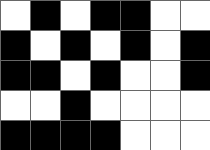[["white", "black", "white", "black", "black", "white", "white"], ["black", "white", "black", "white", "black", "white", "black"], ["black", "black", "white", "black", "white", "white", "black"], ["white", "white", "black", "white", "white", "white", "white"], ["black", "black", "black", "black", "white", "white", "white"]]